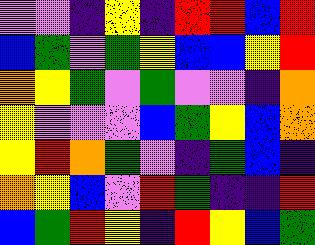[["violet", "violet", "indigo", "yellow", "indigo", "red", "red", "blue", "red"], ["blue", "green", "violet", "green", "yellow", "blue", "blue", "yellow", "red"], ["orange", "yellow", "green", "violet", "green", "violet", "violet", "indigo", "orange"], ["yellow", "violet", "violet", "violet", "blue", "green", "yellow", "blue", "orange"], ["yellow", "red", "orange", "green", "violet", "indigo", "green", "blue", "indigo"], ["orange", "yellow", "blue", "violet", "red", "green", "indigo", "indigo", "red"], ["blue", "green", "red", "yellow", "indigo", "red", "yellow", "blue", "green"]]